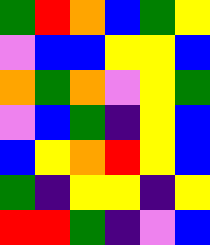[["green", "red", "orange", "blue", "green", "yellow"], ["violet", "blue", "blue", "yellow", "yellow", "blue"], ["orange", "green", "orange", "violet", "yellow", "green"], ["violet", "blue", "green", "indigo", "yellow", "blue"], ["blue", "yellow", "orange", "red", "yellow", "blue"], ["green", "indigo", "yellow", "yellow", "indigo", "yellow"], ["red", "red", "green", "indigo", "violet", "blue"]]